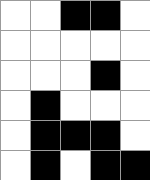[["white", "white", "black", "black", "white"], ["white", "white", "white", "white", "white"], ["white", "white", "white", "black", "white"], ["white", "black", "white", "white", "white"], ["white", "black", "black", "black", "white"], ["white", "black", "white", "black", "black"]]